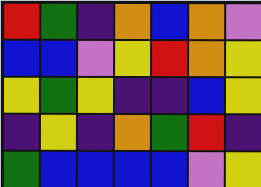[["red", "green", "indigo", "orange", "blue", "orange", "violet"], ["blue", "blue", "violet", "yellow", "red", "orange", "yellow"], ["yellow", "green", "yellow", "indigo", "indigo", "blue", "yellow"], ["indigo", "yellow", "indigo", "orange", "green", "red", "indigo"], ["green", "blue", "blue", "blue", "blue", "violet", "yellow"]]